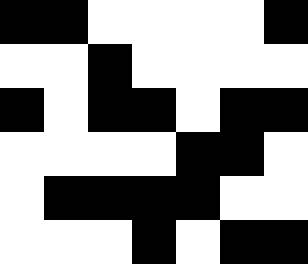[["black", "black", "white", "white", "white", "white", "black"], ["white", "white", "black", "white", "white", "white", "white"], ["black", "white", "black", "black", "white", "black", "black"], ["white", "white", "white", "white", "black", "black", "white"], ["white", "black", "black", "black", "black", "white", "white"], ["white", "white", "white", "black", "white", "black", "black"]]